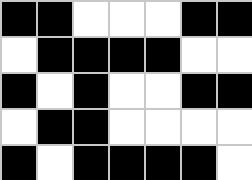[["black", "black", "white", "white", "white", "black", "black"], ["white", "black", "black", "black", "black", "white", "white"], ["black", "white", "black", "white", "white", "black", "black"], ["white", "black", "black", "white", "white", "white", "white"], ["black", "white", "black", "black", "black", "black", "white"]]